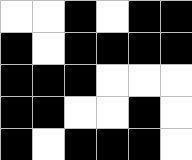[["white", "white", "black", "white", "black", "black"], ["black", "white", "black", "black", "black", "black"], ["black", "black", "black", "white", "white", "white"], ["black", "black", "white", "white", "black", "white"], ["black", "white", "black", "black", "black", "white"]]